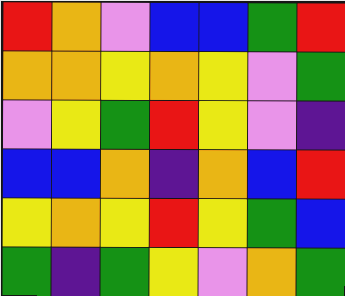[["red", "orange", "violet", "blue", "blue", "green", "red"], ["orange", "orange", "yellow", "orange", "yellow", "violet", "green"], ["violet", "yellow", "green", "red", "yellow", "violet", "indigo"], ["blue", "blue", "orange", "indigo", "orange", "blue", "red"], ["yellow", "orange", "yellow", "red", "yellow", "green", "blue"], ["green", "indigo", "green", "yellow", "violet", "orange", "green"]]